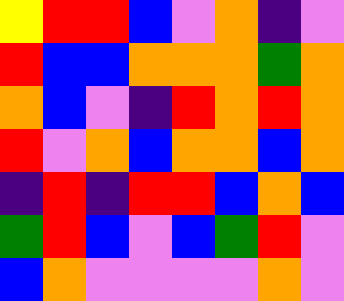[["yellow", "red", "red", "blue", "violet", "orange", "indigo", "violet"], ["red", "blue", "blue", "orange", "orange", "orange", "green", "orange"], ["orange", "blue", "violet", "indigo", "red", "orange", "red", "orange"], ["red", "violet", "orange", "blue", "orange", "orange", "blue", "orange"], ["indigo", "red", "indigo", "red", "red", "blue", "orange", "blue"], ["green", "red", "blue", "violet", "blue", "green", "red", "violet"], ["blue", "orange", "violet", "violet", "violet", "violet", "orange", "violet"]]